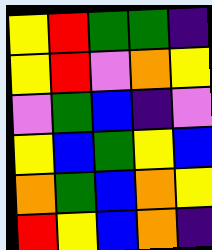[["yellow", "red", "green", "green", "indigo"], ["yellow", "red", "violet", "orange", "yellow"], ["violet", "green", "blue", "indigo", "violet"], ["yellow", "blue", "green", "yellow", "blue"], ["orange", "green", "blue", "orange", "yellow"], ["red", "yellow", "blue", "orange", "indigo"]]